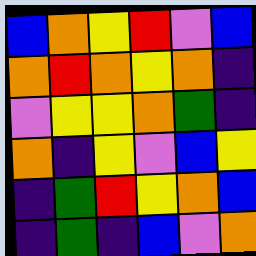[["blue", "orange", "yellow", "red", "violet", "blue"], ["orange", "red", "orange", "yellow", "orange", "indigo"], ["violet", "yellow", "yellow", "orange", "green", "indigo"], ["orange", "indigo", "yellow", "violet", "blue", "yellow"], ["indigo", "green", "red", "yellow", "orange", "blue"], ["indigo", "green", "indigo", "blue", "violet", "orange"]]